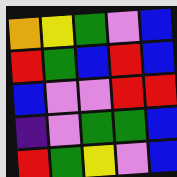[["orange", "yellow", "green", "violet", "blue"], ["red", "green", "blue", "red", "blue"], ["blue", "violet", "violet", "red", "red"], ["indigo", "violet", "green", "green", "blue"], ["red", "green", "yellow", "violet", "blue"]]